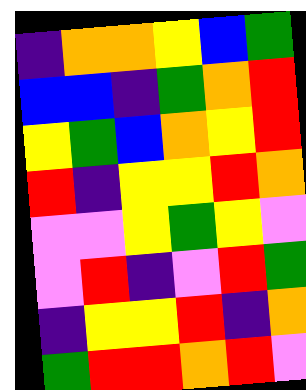[["indigo", "orange", "orange", "yellow", "blue", "green"], ["blue", "blue", "indigo", "green", "orange", "red"], ["yellow", "green", "blue", "orange", "yellow", "red"], ["red", "indigo", "yellow", "yellow", "red", "orange"], ["violet", "violet", "yellow", "green", "yellow", "violet"], ["violet", "red", "indigo", "violet", "red", "green"], ["indigo", "yellow", "yellow", "red", "indigo", "orange"], ["green", "red", "red", "orange", "red", "violet"]]